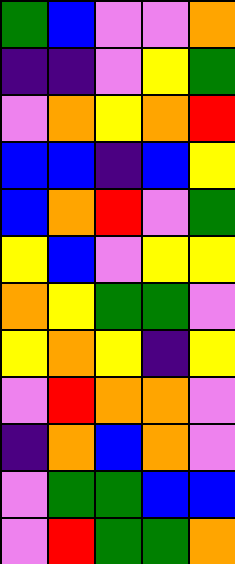[["green", "blue", "violet", "violet", "orange"], ["indigo", "indigo", "violet", "yellow", "green"], ["violet", "orange", "yellow", "orange", "red"], ["blue", "blue", "indigo", "blue", "yellow"], ["blue", "orange", "red", "violet", "green"], ["yellow", "blue", "violet", "yellow", "yellow"], ["orange", "yellow", "green", "green", "violet"], ["yellow", "orange", "yellow", "indigo", "yellow"], ["violet", "red", "orange", "orange", "violet"], ["indigo", "orange", "blue", "orange", "violet"], ["violet", "green", "green", "blue", "blue"], ["violet", "red", "green", "green", "orange"]]